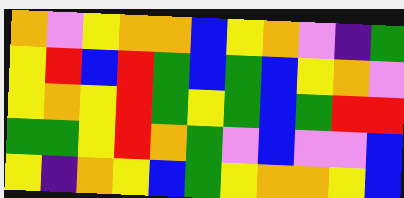[["orange", "violet", "yellow", "orange", "orange", "blue", "yellow", "orange", "violet", "indigo", "green"], ["yellow", "red", "blue", "red", "green", "blue", "green", "blue", "yellow", "orange", "violet"], ["yellow", "orange", "yellow", "red", "green", "yellow", "green", "blue", "green", "red", "red"], ["green", "green", "yellow", "red", "orange", "green", "violet", "blue", "violet", "violet", "blue"], ["yellow", "indigo", "orange", "yellow", "blue", "green", "yellow", "orange", "orange", "yellow", "blue"]]